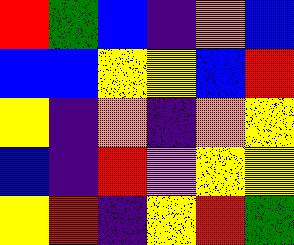[["red", "green", "blue", "indigo", "orange", "blue"], ["blue", "blue", "yellow", "yellow", "blue", "red"], ["yellow", "indigo", "orange", "indigo", "orange", "yellow"], ["blue", "indigo", "red", "violet", "yellow", "yellow"], ["yellow", "red", "indigo", "yellow", "red", "green"]]